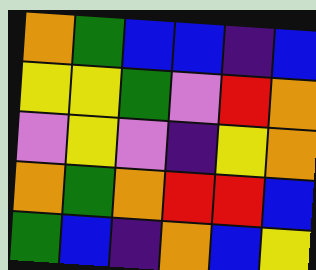[["orange", "green", "blue", "blue", "indigo", "blue"], ["yellow", "yellow", "green", "violet", "red", "orange"], ["violet", "yellow", "violet", "indigo", "yellow", "orange"], ["orange", "green", "orange", "red", "red", "blue"], ["green", "blue", "indigo", "orange", "blue", "yellow"]]